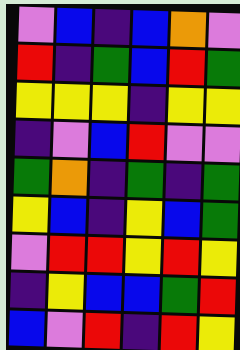[["violet", "blue", "indigo", "blue", "orange", "violet"], ["red", "indigo", "green", "blue", "red", "green"], ["yellow", "yellow", "yellow", "indigo", "yellow", "yellow"], ["indigo", "violet", "blue", "red", "violet", "violet"], ["green", "orange", "indigo", "green", "indigo", "green"], ["yellow", "blue", "indigo", "yellow", "blue", "green"], ["violet", "red", "red", "yellow", "red", "yellow"], ["indigo", "yellow", "blue", "blue", "green", "red"], ["blue", "violet", "red", "indigo", "red", "yellow"]]